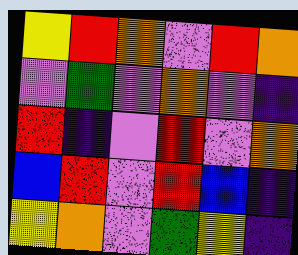[["yellow", "red", "orange", "violet", "red", "orange"], ["violet", "green", "violet", "orange", "violet", "indigo"], ["red", "indigo", "violet", "red", "violet", "orange"], ["blue", "red", "violet", "red", "blue", "indigo"], ["yellow", "orange", "violet", "green", "yellow", "indigo"]]